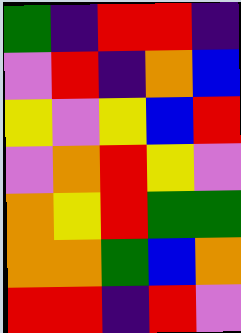[["green", "indigo", "red", "red", "indigo"], ["violet", "red", "indigo", "orange", "blue"], ["yellow", "violet", "yellow", "blue", "red"], ["violet", "orange", "red", "yellow", "violet"], ["orange", "yellow", "red", "green", "green"], ["orange", "orange", "green", "blue", "orange"], ["red", "red", "indigo", "red", "violet"]]